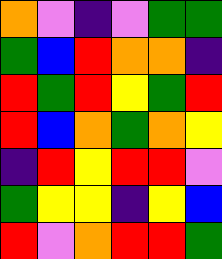[["orange", "violet", "indigo", "violet", "green", "green"], ["green", "blue", "red", "orange", "orange", "indigo"], ["red", "green", "red", "yellow", "green", "red"], ["red", "blue", "orange", "green", "orange", "yellow"], ["indigo", "red", "yellow", "red", "red", "violet"], ["green", "yellow", "yellow", "indigo", "yellow", "blue"], ["red", "violet", "orange", "red", "red", "green"]]